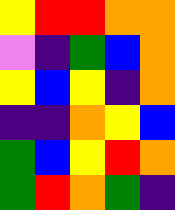[["yellow", "red", "red", "orange", "orange"], ["violet", "indigo", "green", "blue", "orange"], ["yellow", "blue", "yellow", "indigo", "orange"], ["indigo", "indigo", "orange", "yellow", "blue"], ["green", "blue", "yellow", "red", "orange"], ["green", "red", "orange", "green", "indigo"]]